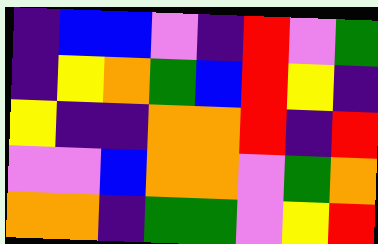[["indigo", "blue", "blue", "violet", "indigo", "red", "violet", "green"], ["indigo", "yellow", "orange", "green", "blue", "red", "yellow", "indigo"], ["yellow", "indigo", "indigo", "orange", "orange", "red", "indigo", "red"], ["violet", "violet", "blue", "orange", "orange", "violet", "green", "orange"], ["orange", "orange", "indigo", "green", "green", "violet", "yellow", "red"]]